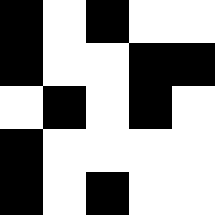[["black", "white", "black", "white", "white"], ["black", "white", "white", "black", "black"], ["white", "black", "white", "black", "white"], ["black", "white", "white", "white", "white"], ["black", "white", "black", "white", "white"]]